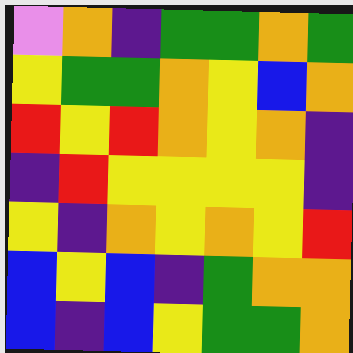[["violet", "orange", "indigo", "green", "green", "orange", "green"], ["yellow", "green", "green", "orange", "yellow", "blue", "orange"], ["red", "yellow", "red", "orange", "yellow", "orange", "indigo"], ["indigo", "red", "yellow", "yellow", "yellow", "yellow", "indigo"], ["yellow", "indigo", "orange", "yellow", "orange", "yellow", "red"], ["blue", "yellow", "blue", "indigo", "green", "orange", "orange"], ["blue", "indigo", "blue", "yellow", "green", "green", "orange"]]